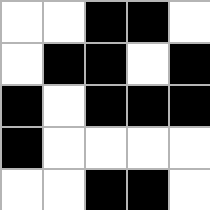[["white", "white", "black", "black", "white"], ["white", "black", "black", "white", "black"], ["black", "white", "black", "black", "black"], ["black", "white", "white", "white", "white"], ["white", "white", "black", "black", "white"]]